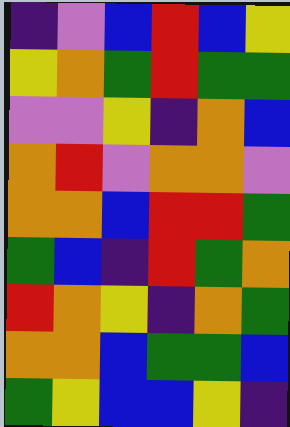[["indigo", "violet", "blue", "red", "blue", "yellow"], ["yellow", "orange", "green", "red", "green", "green"], ["violet", "violet", "yellow", "indigo", "orange", "blue"], ["orange", "red", "violet", "orange", "orange", "violet"], ["orange", "orange", "blue", "red", "red", "green"], ["green", "blue", "indigo", "red", "green", "orange"], ["red", "orange", "yellow", "indigo", "orange", "green"], ["orange", "orange", "blue", "green", "green", "blue"], ["green", "yellow", "blue", "blue", "yellow", "indigo"]]